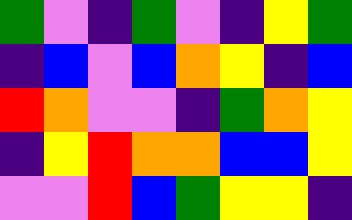[["green", "violet", "indigo", "green", "violet", "indigo", "yellow", "green"], ["indigo", "blue", "violet", "blue", "orange", "yellow", "indigo", "blue"], ["red", "orange", "violet", "violet", "indigo", "green", "orange", "yellow"], ["indigo", "yellow", "red", "orange", "orange", "blue", "blue", "yellow"], ["violet", "violet", "red", "blue", "green", "yellow", "yellow", "indigo"]]